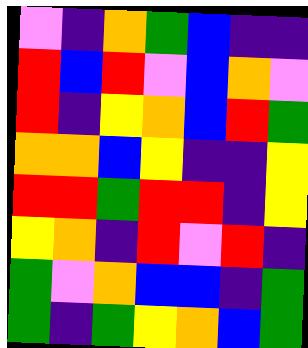[["violet", "indigo", "orange", "green", "blue", "indigo", "indigo"], ["red", "blue", "red", "violet", "blue", "orange", "violet"], ["red", "indigo", "yellow", "orange", "blue", "red", "green"], ["orange", "orange", "blue", "yellow", "indigo", "indigo", "yellow"], ["red", "red", "green", "red", "red", "indigo", "yellow"], ["yellow", "orange", "indigo", "red", "violet", "red", "indigo"], ["green", "violet", "orange", "blue", "blue", "indigo", "green"], ["green", "indigo", "green", "yellow", "orange", "blue", "green"]]